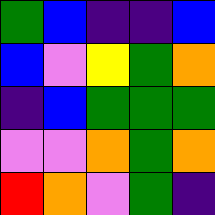[["green", "blue", "indigo", "indigo", "blue"], ["blue", "violet", "yellow", "green", "orange"], ["indigo", "blue", "green", "green", "green"], ["violet", "violet", "orange", "green", "orange"], ["red", "orange", "violet", "green", "indigo"]]